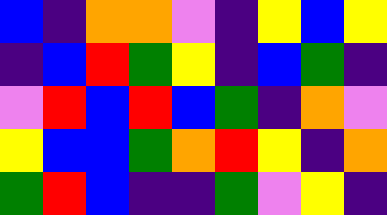[["blue", "indigo", "orange", "orange", "violet", "indigo", "yellow", "blue", "yellow"], ["indigo", "blue", "red", "green", "yellow", "indigo", "blue", "green", "indigo"], ["violet", "red", "blue", "red", "blue", "green", "indigo", "orange", "violet"], ["yellow", "blue", "blue", "green", "orange", "red", "yellow", "indigo", "orange"], ["green", "red", "blue", "indigo", "indigo", "green", "violet", "yellow", "indigo"]]